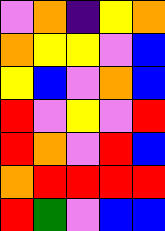[["violet", "orange", "indigo", "yellow", "orange"], ["orange", "yellow", "yellow", "violet", "blue"], ["yellow", "blue", "violet", "orange", "blue"], ["red", "violet", "yellow", "violet", "red"], ["red", "orange", "violet", "red", "blue"], ["orange", "red", "red", "red", "red"], ["red", "green", "violet", "blue", "blue"]]